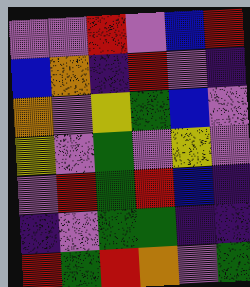[["violet", "violet", "red", "violet", "blue", "red"], ["blue", "orange", "indigo", "red", "violet", "indigo"], ["orange", "violet", "yellow", "green", "blue", "violet"], ["yellow", "violet", "green", "violet", "yellow", "violet"], ["violet", "red", "green", "red", "blue", "indigo"], ["indigo", "violet", "green", "green", "indigo", "indigo"], ["red", "green", "red", "orange", "violet", "green"]]